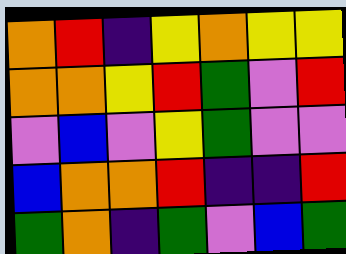[["orange", "red", "indigo", "yellow", "orange", "yellow", "yellow"], ["orange", "orange", "yellow", "red", "green", "violet", "red"], ["violet", "blue", "violet", "yellow", "green", "violet", "violet"], ["blue", "orange", "orange", "red", "indigo", "indigo", "red"], ["green", "orange", "indigo", "green", "violet", "blue", "green"]]